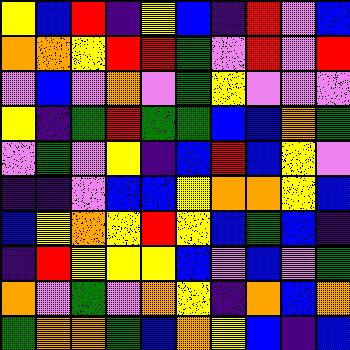[["yellow", "blue", "red", "indigo", "yellow", "blue", "indigo", "red", "violet", "blue"], ["orange", "orange", "yellow", "red", "red", "green", "violet", "red", "violet", "red"], ["violet", "blue", "violet", "orange", "violet", "green", "yellow", "violet", "violet", "violet"], ["yellow", "indigo", "green", "red", "green", "green", "blue", "blue", "orange", "green"], ["violet", "green", "violet", "yellow", "indigo", "blue", "red", "blue", "yellow", "violet"], ["indigo", "indigo", "violet", "blue", "blue", "yellow", "orange", "orange", "yellow", "blue"], ["blue", "yellow", "orange", "yellow", "red", "yellow", "blue", "green", "blue", "indigo"], ["indigo", "red", "yellow", "yellow", "yellow", "blue", "violet", "blue", "violet", "green"], ["orange", "violet", "green", "violet", "orange", "yellow", "indigo", "orange", "blue", "orange"], ["green", "orange", "orange", "green", "blue", "orange", "yellow", "blue", "indigo", "blue"]]